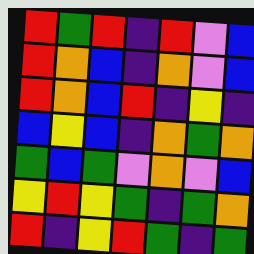[["red", "green", "red", "indigo", "red", "violet", "blue"], ["red", "orange", "blue", "indigo", "orange", "violet", "blue"], ["red", "orange", "blue", "red", "indigo", "yellow", "indigo"], ["blue", "yellow", "blue", "indigo", "orange", "green", "orange"], ["green", "blue", "green", "violet", "orange", "violet", "blue"], ["yellow", "red", "yellow", "green", "indigo", "green", "orange"], ["red", "indigo", "yellow", "red", "green", "indigo", "green"]]